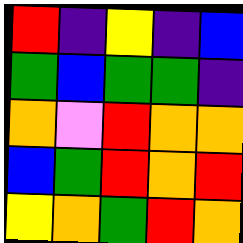[["red", "indigo", "yellow", "indigo", "blue"], ["green", "blue", "green", "green", "indigo"], ["orange", "violet", "red", "orange", "orange"], ["blue", "green", "red", "orange", "red"], ["yellow", "orange", "green", "red", "orange"]]